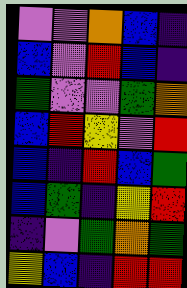[["violet", "violet", "orange", "blue", "indigo"], ["blue", "violet", "red", "blue", "indigo"], ["green", "violet", "violet", "green", "orange"], ["blue", "red", "yellow", "violet", "red"], ["blue", "indigo", "red", "blue", "green"], ["blue", "green", "indigo", "yellow", "red"], ["indigo", "violet", "green", "orange", "green"], ["yellow", "blue", "indigo", "red", "red"]]